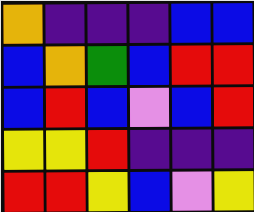[["orange", "indigo", "indigo", "indigo", "blue", "blue"], ["blue", "orange", "green", "blue", "red", "red"], ["blue", "red", "blue", "violet", "blue", "red"], ["yellow", "yellow", "red", "indigo", "indigo", "indigo"], ["red", "red", "yellow", "blue", "violet", "yellow"]]